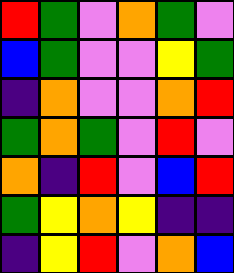[["red", "green", "violet", "orange", "green", "violet"], ["blue", "green", "violet", "violet", "yellow", "green"], ["indigo", "orange", "violet", "violet", "orange", "red"], ["green", "orange", "green", "violet", "red", "violet"], ["orange", "indigo", "red", "violet", "blue", "red"], ["green", "yellow", "orange", "yellow", "indigo", "indigo"], ["indigo", "yellow", "red", "violet", "orange", "blue"]]